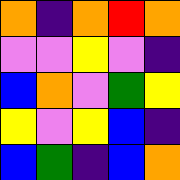[["orange", "indigo", "orange", "red", "orange"], ["violet", "violet", "yellow", "violet", "indigo"], ["blue", "orange", "violet", "green", "yellow"], ["yellow", "violet", "yellow", "blue", "indigo"], ["blue", "green", "indigo", "blue", "orange"]]